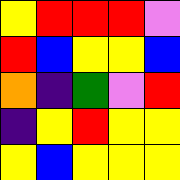[["yellow", "red", "red", "red", "violet"], ["red", "blue", "yellow", "yellow", "blue"], ["orange", "indigo", "green", "violet", "red"], ["indigo", "yellow", "red", "yellow", "yellow"], ["yellow", "blue", "yellow", "yellow", "yellow"]]